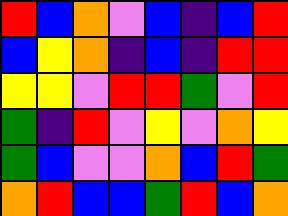[["red", "blue", "orange", "violet", "blue", "indigo", "blue", "red"], ["blue", "yellow", "orange", "indigo", "blue", "indigo", "red", "red"], ["yellow", "yellow", "violet", "red", "red", "green", "violet", "red"], ["green", "indigo", "red", "violet", "yellow", "violet", "orange", "yellow"], ["green", "blue", "violet", "violet", "orange", "blue", "red", "green"], ["orange", "red", "blue", "blue", "green", "red", "blue", "orange"]]